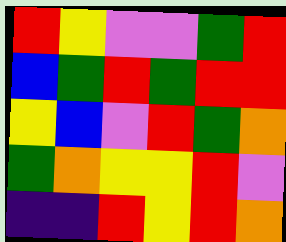[["red", "yellow", "violet", "violet", "green", "red"], ["blue", "green", "red", "green", "red", "red"], ["yellow", "blue", "violet", "red", "green", "orange"], ["green", "orange", "yellow", "yellow", "red", "violet"], ["indigo", "indigo", "red", "yellow", "red", "orange"]]